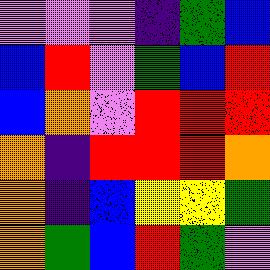[["violet", "violet", "violet", "indigo", "green", "blue"], ["blue", "red", "violet", "green", "blue", "red"], ["blue", "orange", "violet", "red", "red", "red"], ["orange", "indigo", "red", "red", "red", "orange"], ["orange", "indigo", "blue", "yellow", "yellow", "green"], ["orange", "green", "blue", "red", "green", "violet"]]